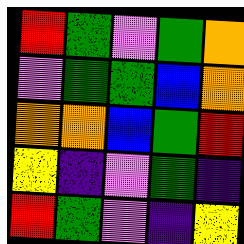[["red", "green", "violet", "green", "orange"], ["violet", "green", "green", "blue", "orange"], ["orange", "orange", "blue", "green", "red"], ["yellow", "indigo", "violet", "green", "indigo"], ["red", "green", "violet", "indigo", "yellow"]]